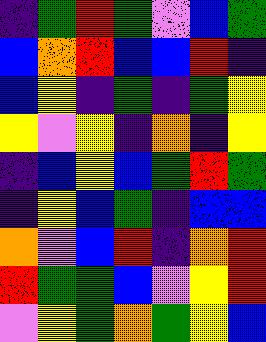[["indigo", "green", "red", "green", "violet", "blue", "green"], ["blue", "orange", "red", "blue", "blue", "red", "indigo"], ["blue", "yellow", "indigo", "green", "indigo", "green", "yellow"], ["yellow", "violet", "yellow", "indigo", "orange", "indigo", "yellow"], ["indigo", "blue", "yellow", "blue", "green", "red", "green"], ["indigo", "yellow", "blue", "green", "indigo", "blue", "blue"], ["orange", "violet", "blue", "red", "indigo", "orange", "red"], ["red", "green", "green", "blue", "violet", "yellow", "red"], ["violet", "yellow", "green", "orange", "green", "yellow", "blue"]]